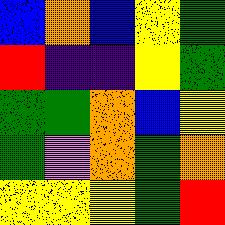[["blue", "orange", "blue", "yellow", "green"], ["red", "indigo", "indigo", "yellow", "green"], ["green", "green", "orange", "blue", "yellow"], ["green", "violet", "orange", "green", "orange"], ["yellow", "yellow", "yellow", "green", "red"]]